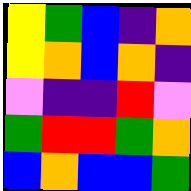[["yellow", "green", "blue", "indigo", "orange"], ["yellow", "orange", "blue", "orange", "indigo"], ["violet", "indigo", "indigo", "red", "violet"], ["green", "red", "red", "green", "orange"], ["blue", "orange", "blue", "blue", "green"]]